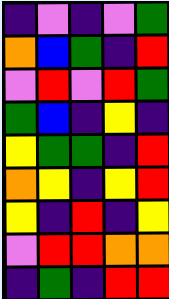[["indigo", "violet", "indigo", "violet", "green"], ["orange", "blue", "green", "indigo", "red"], ["violet", "red", "violet", "red", "green"], ["green", "blue", "indigo", "yellow", "indigo"], ["yellow", "green", "green", "indigo", "red"], ["orange", "yellow", "indigo", "yellow", "red"], ["yellow", "indigo", "red", "indigo", "yellow"], ["violet", "red", "red", "orange", "orange"], ["indigo", "green", "indigo", "red", "red"]]